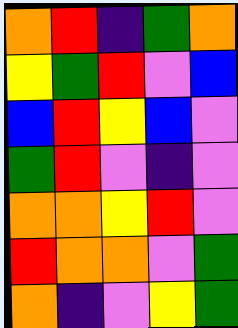[["orange", "red", "indigo", "green", "orange"], ["yellow", "green", "red", "violet", "blue"], ["blue", "red", "yellow", "blue", "violet"], ["green", "red", "violet", "indigo", "violet"], ["orange", "orange", "yellow", "red", "violet"], ["red", "orange", "orange", "violet", "green"], ["orange", "indigo", "violet", "yellow", "green"]]